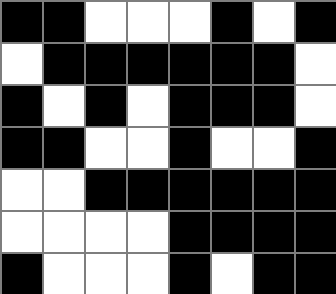[["black", "black", "white", "white", "white", "black", "white", "black"], ["white", "black", "black", "black", "black", "black", "black", "white"], ["black", "white", "black", "white", "black", "black", "black", "white"], ["black", "black", "white", "white", "black", "white", "white", "black"], ["white", "white", "black", "black", "black", "black", "black", "black"], ["white", "white", "white", "white", "black", "black", "black", "black"], ["black", "white", "white", "white", "black", "white", "black", "black"]]